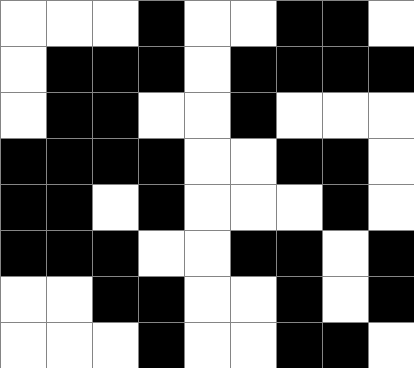[["white", "white", "white", "black", "white", "white", "black", "black", "white"], ["white", "black", "black", "black", "white", "black", "black", "black", "black"], ["white", "black", "black", "white", "white", "black", "white", "white", "white"], ["black", "black", "black", "black", "white", "white", "black", "black", "white"], ["black", "black", "white", "black", "white", "white", "white", "black", "white"], ["black", "black", "black", "white", "white", "black", "black", "white", "black"], ["white", "white", "black", "black", "white", "white", "black", "white", "black"], ["white", "white", "white", "black", "white", "white", "black", "black", "white"]]